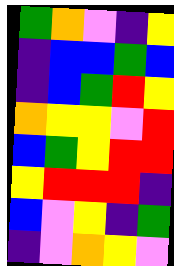[["green", "orange", "violet", "indigo", "yellow"], ["indigo", "blue", "blue", "green", "blue"], ["indigo", "blue", "green", "red", "yellow"], ["orange", "yellow", "yellow", "violet", "red"], ["blue", "green", "yellow", "red", "red"], ["yellow", "red", "red", "red", "indigo"], ["blue", "violet", "yellow", "indigo", "green"], ["indigo", "violet", "orange", "yellow", "violet"]]